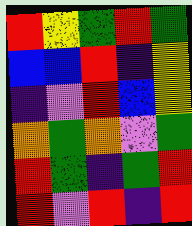[["red", "yellow", "green", "red", "green"], ["blue", "blue", "red", "indigo", "yellow"], ["indigo", "violet", "red", "blue", "yellow"], ["orange", "green", "orange", "violet", "green"], ["red", "green", "indigo", "green", "red"], ["red", "violet", "red", "indigo", "red"]]